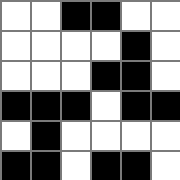[["white", "white", "black", "black", "white", "white"], ["white", "white", "white", "white", "black", "white"], ["white", "white", "white", "black", "black", "white"], ["black", "black", "black", "white", "black", "black"], ["white", "black", "white", "white", "white", "white"], ["black", "black", "white", "black", "black", "white"]]